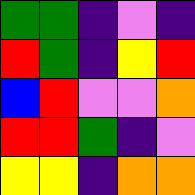[["green", "green", "indigo", "violet", "indigo"], ["red", "green", "indigo", "yellow", "red"], ["blue", "red", "violet", "violet", "orange"], ["red", "red", "green", "indigo", "violet"], ["yellow", "yellow", "indigo", "orange", "orange"]]